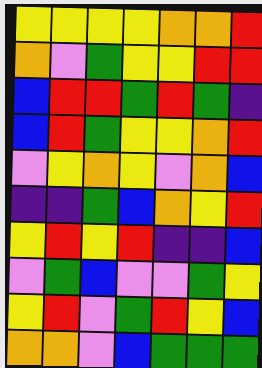[["yellow", "yellow", "yellow", "yellow", "orange", "orange", "red"], ["orange", "violet", "green", "yellow", "yellow", "red", "red"], ["blue", "red", "red", "green", "red", "green", "indigo"], ["blue", "red", "green", "yellow", "yellow", "orange", "red"], ["violet", "yellow", "orange", "yellow", "violet", "orange", "blue"], ["indigo", "indigo", "green", "blue", "orange", "yellow", "red"], ["yellow", "red", "yellow", "red", "indigo", "indigo", "blue"], ["violet", "green", "blue", "violet", "violet", "green", "yellow"], ["yellow", "red", "violet", "green", "red", "yellow", "blue"], ["orange", "orange", "violet", "blue", "green", "green", "green"]]